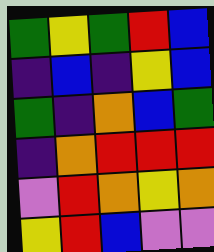[["green", "yellow", "green", "red", "blue"], ["indigo", "blue", "indigo", "yellow", "blue"], ["green", "indigo", "orange", "blue", "green"], ["indigo", "orange", "red", "red", "red"], ["violet", "red", "orange", "yellow", "orange"], ["yellow", "red", "blue", "violet", "violet"]]